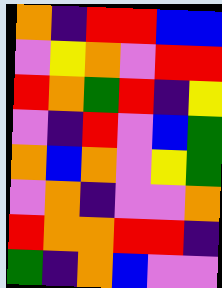[["orange", "indigo", "red", "red", "blue", "blue"], ["violet", "yellow", "orange", "violet", "red", "red"], ["red", "orange", "green", "red", "indigo", "yellow"], ["violet", "indigo", "red", "violet", "blue", "green"], ["orange", "blue", "orange", "violet", "yellow", "green"], ["violet", "orange", "indigo", "violet", "violet", "orange"], ["red", "orange", "orange", "red", "red", "indigo"], ["green", "indigo", "orange", "blue", "violet", "violet"]]